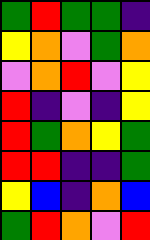[["green", "red", "green", "green", "indigo"], ["yellow", "orange", "violet", "green", "orange"], ["violet", "orange", "red", "violet", "yellow"], ["red", "indigo", "violet", "indigo", "yellow"], ["red", "green", "orange", "yellow", "green"], ["red", "red", "indigo", "indigo", "green"], ["yellow", "blue", "indigo", "orange", "blue"], ["green", "red", "orange", "violet", "red"]]